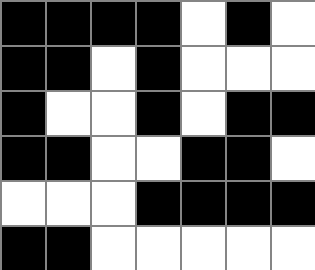[["black", "black", "black", "black", "white", "black", "white"], ["black", "black", "white", "black", "white", "white", "white"], ["black", "white", "white", "black", "white", "black", "black"], ["black", "black", "white", "white", "black", "black", "white"], ["white", "white", "white", "black", "black", "black", "black"], ["black", "black", "white", "white", "white", "white", "white"]]